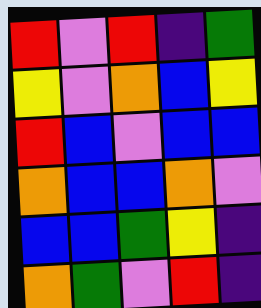[["red", "violet", "red", "indigo", "green"], ["yellow", "violet", "orange", "blue", "yellow"], ["red", "blue", "violet", "blue", "blue"], ["orange", "blue", "blue", "orange", "violet"], ["blue", "blue", "green", "yellow", "indigo"], ["orange", "green", "violet", "red", "indigo"]]